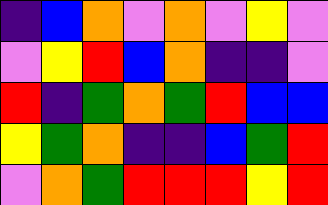[["indigo", "blue", "orange", "violet", "orange", "violet", "yellow", "violet"], ["violet", "yellow", "red", "blue", "orange", "indigo", "indigo", "violet"], ["red", "indigo", "green", "orange", "green", "red", "blue", "blue"], ["yellow", "green", "orange", "indigo", "indigo", "blue", "green", "red"], ["violet", "orange", "green", "red", "red", "red", "yellow", "red"]]